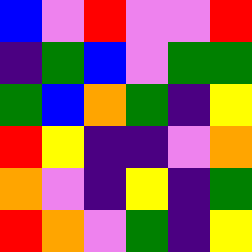[["blue", "violet", "red", "violet", "violet", "red"], ["indigo", "green", "blue", "violet", "green", "green"], ["green", "blue", "orange", "green", "indigo", "yellow"], ["red", "yellow", "indigo", "indigo", "violet", "orange"], ["orange", "violet", "indigo", "yellow", "indigo", "green"], ["red", "orange", "violet", "green", "indigo", "yellow"]]